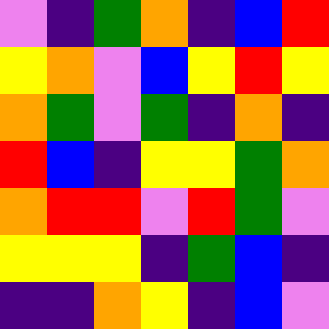[["violet", "indigo", "green", "orange", "indigo", "blue", "red"], ["yellow", "orange", "violet", "blue", "yellow", "red", "yellow"], ["orange", "green", "violet", "green", "indigo", "orange", "indigo"], ["red", "blue", "indigo", "yellow", "yellow", "green", "orange"], ["orange", "red", "red", "violet", "red", "green", "violet"], ["yellow", "yellow", "yellow", "indigo", "green", "blue", "indigo"], ["indigo", "indigo", "orange", "yellow", "indigo", "blue", "violet"]]